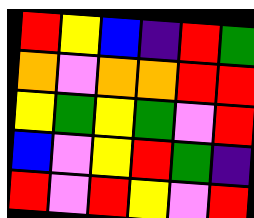[["red", "yellow", "blue", "indigo", "red", "green"], ["orange", "violet", "orange", "orange", "red", "red"], ["yellow", "green", "yellow", "green", "violet", "red"], ["blue", "violet", "yellow", "red", "green", "indigo"], ["red", "violet", "red", "yellow", "violet", "red"]]